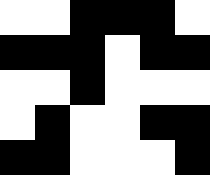[["white", "white", "black", "black", "black", "white"], ["black", "black", "black", "white", "black", "black"], ["white", "white", "black", "white", "white", "white"], ["white", "black", "white", "white", "black", "black"], ["black", "black", "white", "white", "white", "black"]]